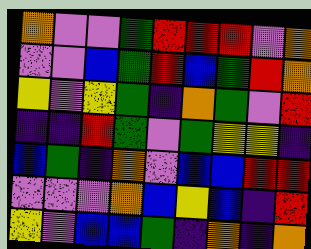[["orange", "violet", "violet", "green", "red", "red", "red", "violet", "orange"], ["violet", "violet", "blue", "green", "red", "blue", "green", "red", "orange"], ["yellow", "violet", "yellow", "green", "indigo", "orange", "green", "violet", "red"], ["indigo", "indigo", "red", "green", "violet", "green", "yellow", "yellow", "indigo"], ["blue", "green", "indigo", "orange", "violet", "blue", "blue", "red", "red"], ["violet", "violet", "violet", "orange", "blue", "yellow", "blue", "indigo", "red"], ["yellow", "violet", "blue", "blue", "green", "indigo", "orange", "indigo", "orange"]]